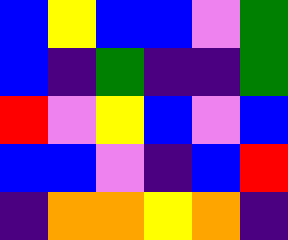[["blue", "yellow", "blue", "blue", "violet", "green"], ["blue", "indigo", "green", "indigo", "indigo", "green"], ["red", "violet", "yellow", "blue", "violet", "blue"], ["blue", "blue", "violet", "indigo", "blue", "red"], ["indigo", "orange", "orange", "yellow", "orange", "indigo"]]